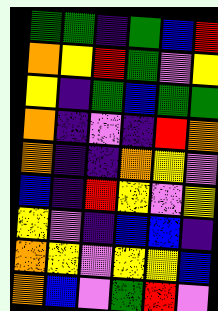[["green", "green", "indigo", "green", "blue", "red"], ["orange", "yellow", "red", "green", "violet", "yellow"], ["yellow", "indigo", "green", "blue", "green", "green"], ["orange", "indigo", "violet", "indigo", "red", "orange"], ["orange", "indigo", "indigo", "orange", "yellow", "violet"], ["blue", "indigo", "red", "yellow", "violet", "yellow"], ["yellow", "violet", "indigo", "blue", "blue", "indigo"], ["orange", "yellow", "violet", "yellow", "yellow", "blue"], ["orange", "blue", "violet", "green", "red", "violet"]]